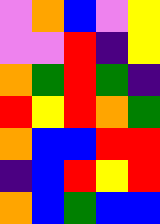[["violet", "orange", "blue", "violet", "yellow"], ["violet", "violet", "red", "indigo", "yellow"], ["orange", "green", "red", "green", "indigo"], ["red", "yellow", "red", "orange", "green"], ["orange", "blue", "blue", "red", "red"], ["indigo", "blue", "red", "yellow", "red"], ["orange", "blue", "green", "blue", "blue"]]